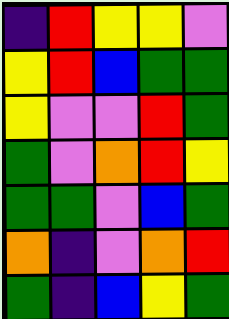[["indigo", "red", "yellow", "yellow", "violet"], ["yellow", "red", "blue", "green", "green"], ["yellow", "violet", "violet", "red", "green"], ["green", "violet", "orange", "red", "yellow"], ["green", "green", "violet", "blue", "green"], ["orange", "indigo", "violet", "orange", "red"], ["green", "indigo", "blue", "yellow", "green"]]